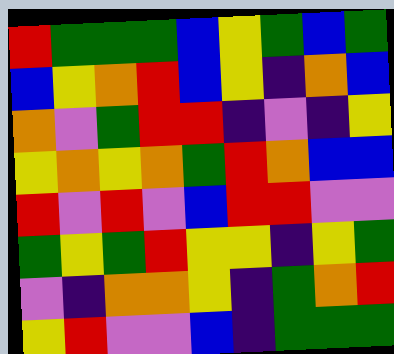[["red", "green", "green", "green", "blue", "yellow", "green", "blue", "green"], ["blue", "yellow", "orange", "red", "blue", "yellow", "indigo", "orange", "blue"], ["orange", "violet", "green", "red", "red", "indigo", "violet", "indigo", "yellow"], ["yellow", "orange", "yellow", "orange", "green", "red", "orange", "blue", "blue"], ["red", "violet", "red", "violet", "blue", "red", "red", "violet", "violet"], ["green", "yellow", "green", "red", "yellow", "yellow", "indigo", "yellow", "green"], ["violet", "indigo", "orange", "orange", "yellow", "indigo", "green", "orange", "red"], ["yellow", "red", "violet", "violet", "blue", "indigo", "green", "green", "green"]]